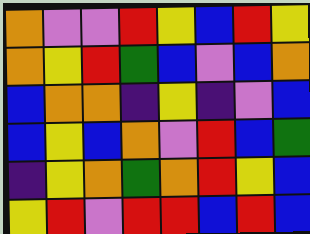[["orange", "violet", "violet", "red", "yellow", "blue", "red", "yellow"], ["orange", "yellow", "red", "green", "blue", "violet", "blue", "orange"], ["blue", "orange", "orange", "indigo", "yellow", "indigo", "violet", "blue"], ["blue", "yellow", "blue", "orange", "violet", "red", "blue", "green"], ["indigo", "yellow", "orange", "green", "orange", "red", "yellow", "blue"], ["yellow", "red", "violet", "red", "red", "blue", "red", "blue"]]